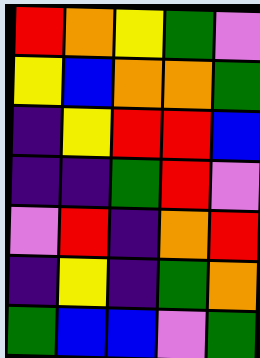[["red", "orange", "yellow", "green", "violet"], ["yellow", "blue", "orange", "orange", "green"], ["indigo", "yellow", "red", "red", "blue"], ["indigo", "indigo", "green", "red", "violet"], ["violet", "red", "indigo", "orange", "red"], ["indigo", "yellow", "indigo", "green", "orange"], ["green", "blue", "blue", "violet", "green"]]